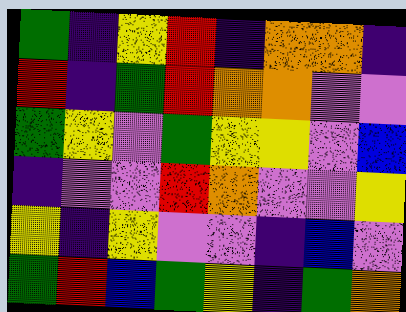[["green", "indigo", "yellow", "red", "indigo", "orange", "orange", "indigo"], ["red", "indigo", "green", "red", "orange", "orange", "violet", "violet"], ["green", "yellow", "violet", "green", "yellow", "yellow", "violet", "blue"], ["indigo", "violet", "violet", "red", "orange", "violet", "violet", "yellow"], ["yellow", "indigo", "yellow", "violet", "violet", "indigo", "blue", "violet"], ["green", "red", "blue", "green", "yellow", "indigo", "green", "orange"]]